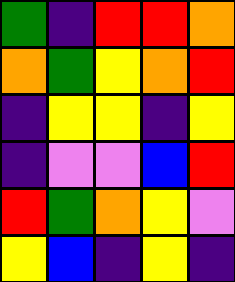[["green", "indigo", "red", "red", "orange"], ["orange", "green", "yellow", "orange", "red"], ["indigo", "yellow", "yellow", "indigo", "yellow"], ["indigo", "violet", "violet", "blue", "red"], ["red", "green", "orange", "yellow", "violet"], ["yellow", "blue", "indigo", "yellow", "indigo"]]